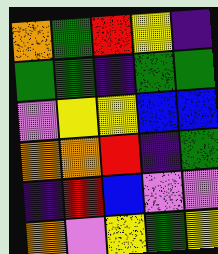[["orange", "green", "red", "yellow", "indigo"], ["green", "green", "indigo", "green", "green"], ["violet", "yellow", "yellow", "blue", "blue"], ["orange", "orange", "red", "indigo", "green"], ["indigo", "red", "blue", "violet", "violet"], ["orange", "violet", "yellow", "green", "yellow"]]